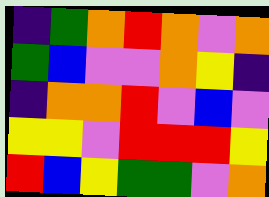[["indigo", "green", "orange", "red", "orange", "violet", "orange"], ["green", "blue", "violet", "violet", "orange", "yellow", "indigo"], ["indigo", "orange", "orange", "red", "violet", "blue", "violet"], ["yellow", "yellow", "violet", "red", "red", "red", "yellow"], ["red", "blue", "yellow", "green", "green", "violet", "orange"]]